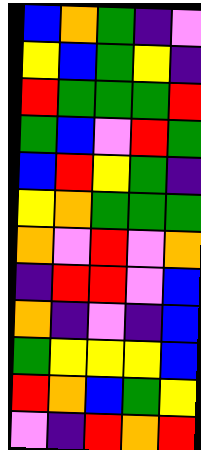[["blue", "orange", "green", "indigo", "violet"], ["yellow", "blue", "green", "yellow", "indigo"], ["red", "green", "green", "green", "red"], ["green", "blue", "violet", "red", "green"], ["blue", "red", "yellow", "green", "indigo"], ["yellow", "orange", "green", "green", "green"], ["orange", "violet", "red", "violet", "orange"], ["indigo", "red", "red", "violet", "blue"], ["orange", "indigo", "violet", "indigo", "blue"], ["green", "yellow", "yellow", "yellow", "blue"], ["red", "orange", "blue", "green", "yellow"], ["violet", "indigo", "red", "orange", "red"]]